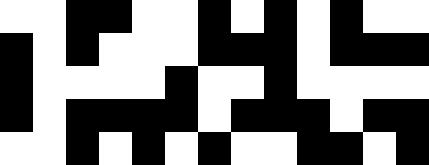[["white", "white", "black", "black", "white", "white", "black", "white", "black", "white", "black", "white", "white"], ["black", "white", "black", "white", "white", "white", "black", "black", "black", "white", "black", "black", "black"], ["black", "white", "white", "white", "white", "black", "white", "white", "black", "white", "white", "white", "white"], ["black", "white", "black", "black", "black", "black", "white", "black", "black", "black", "white", "black", "black"], ["white", "white", "black", "white", "black", "white", "black", "white", "white", "black", "black", "white", "black"]]